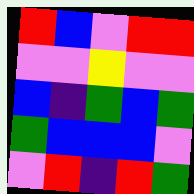[["red", "blue", "violet", "red", "red"], ["violet", "violet", "yellow", "violet", "violet"], ["blue", "indigo", "green", "blue", "green"], ["green", "blue", "blue", "blue", "violet"], ["violet", "red", "indigo", "red", "green"]]